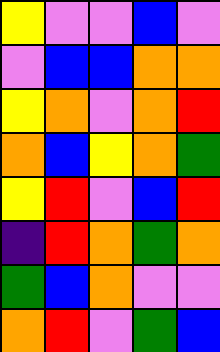[["yellow", "violet", "violet", "blue", "violet"], ["violet", "blue", "blue", "orange", "orange"], ["yellow", "orange", "violet", "orange", "red"], ["orange", "blue", "yellow", "orange", "green"], ["yellow", "red", "violet", "blue", "red"], ["indigo", "red", "orange", "green", "orange"], ["green", "blue", "orange", "violet", "violet"], ["orange", "red", "violet", "green", "blue"]]